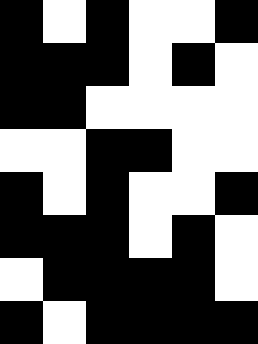[["black", "white", "black", "white", "white", "black"], ["black", "black", "black", "white", "black", "white"], ["black", "black", "white", "white", "white", "white"], ["white", "white", "black", "black", "white", "white"], ["black", "white", "black", "white", "white", "black"], ["black", "black", "black", "white", "black", "white"], ["white", "black", "black", "black", "black", "white"], ["black", "white", "black", "black", "black", "black"]]